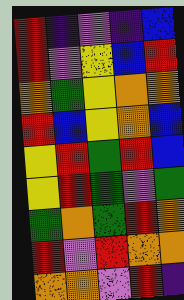[["red", "indigo", "violet", "indigo", "blue"], ["red", "violet", "yellow", "blue", "red"], ["orange", "green", "yellow", "orange", "orange"], ["red", "blue", "yellow", "orange", "blue"], ["yellow", "red", "green", "red", "blue"], ["yellow", "red", "green", "violet", "green"], ["green", "orange", "green", "red", "orange"], ["red", "violet", "red", "orange", "orange"], ["orange", "orange", "violet", "red", "indigo"]]